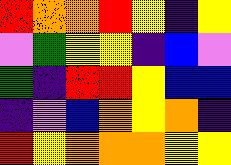[["red", "orange", "orange", "red", "yellow", "indigo", "yellow"], ["violet", "green", "yellow", "yellow", "indigo", "blue", "violet"], ["green", "indigo", "red", "red", "yellow", "blue", "blue"], ["indigo", "violet", "blue", "orange", "yellow", "orange", "indigo"], ["red", "yellow", "orange", "orange", "orange", "yellow", "yellow"]]